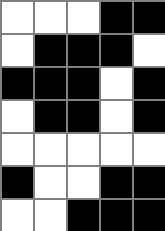[["white", "white", "white", "black", "black"], ["white", "black", "black", "black", "white"], ["black", "black", "black", "white", "black"], ["white", "black", "black", "white", "black"], ["white", "white", "white", "white", "white"], ["black", "white", "white", "black", "black"], ["white", "white", "black", "black", "black"]]